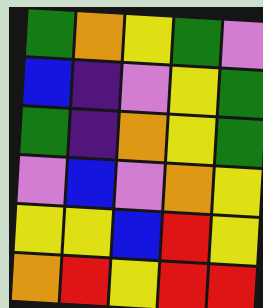[["green", "orange", "yellow", "green", "violet"], ["blue", "indigo", "violet", "yellow", "green"], ["green", "indigo", "orange", "yellow", "green"], ["violet", "blue", "violet", "orange", "yellow"], ["yellow", "yellow", "blue", "red", "yellow"], ["orange", "red", "yellow", "red", "red"]]